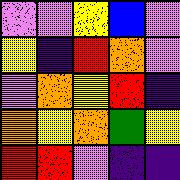[["violet", "violet", "yellow", "blue", "violet"], ["yellow", "indigo", "red", "orange", "violet"], ["violet", "orange", "yellow", "red", "indigo"], ["orange", "yellow", "orange", "green", "yellow"], ["red", "red", "violet", "indigo", "indigo"]]